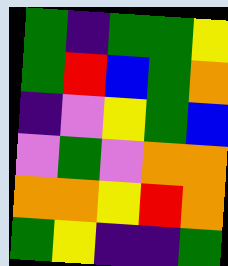[["green", "indigo", "green", "green", "yellow"], ["green", "red", "blue", "green", "orange"], ["indigo", "violet", "yellow", "green", "blue"], ["violet", "green", "violet", "orange", "orange"], ["orange", "orange", "yellow", "red", "orange"], ["green", "yellow", "indigo", "indigo", "green"]]